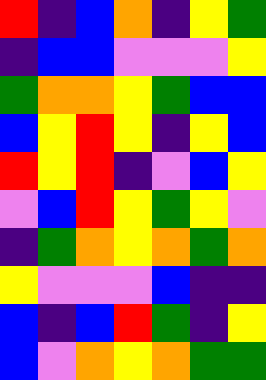[["red", "indigo", "blue", "orange", "indigo", "yellow", "green"], ["indigo", "blue", "blue", "violet", "violet", "violet", "yellow"], ["green", "orange", "orange", "yellow", "green", "blue", "blue"], ["blue", "yellow", "red", "yellow", "indigo", "yellow", "blue"], ["red", "yellow", "red", "indigo", "violet", "blue", "yellow"], ["violet", "blue", "red", "yellow", "green", "yellow", "violet"], ["indigo", "green", "orange", "yellow", "orange", "green", "orange"], ["yellow", "violet", "violet", "violet", "blue", "indigo", "indigo"], ["blue", "indigo", "blue", "red", "green", "indigo", "yellow"], ["blue", "violet", "orange", "yellow", "orange", "green", "green"]]